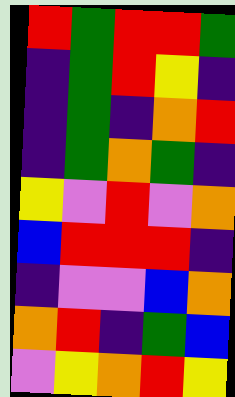[["red", "green", "red", "red", "green"], ["indigo", "green", "red", "yellow", "indigo"], ["indigo", "green", "indigo", "orange", "red"], ["indigo", "green", "orange", "green", "indigo"], ["yellow", "violet", "red", "violet", "orange"], ["blue", "red", "red", "red", "indigo"], ["indigo", "violet", "violet", "blue", "orange"], ["orange", "red", "indigo", "green", "blue"], ["violet", "yellow", "orange", "red", "yellow"]]